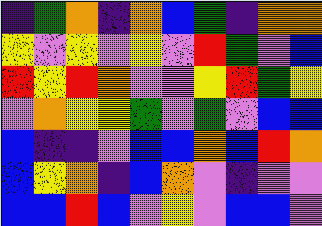[["indigo", "green", "orange", "indigo", "orange", "blue", "green", "indigo", "orange", "orange"], ["yellow", "violet", "yellow", "violet", "yellow", "violet", "red", "green", "violet", "blue"], ["red", "yellow", "red", "orange", "violet", "violet", "yellow", "red", "green", "yellow"], ["violet", "orange", "yellow", "yellow", "green", "violet", "green", "violet", "blue", "blue"], ["blue", "indigo", "indigo", "violet", "blue", "blue", "orange", "blue", "red", "orange"], ["blue", "yellow", "orange", "indigo", "blue", "orange", "violet", "indigo", "violet", "violet"], ["blue", "blue", "red", "blue", "violet", "yellow", "violet", "blue", "blue", "violet"]]